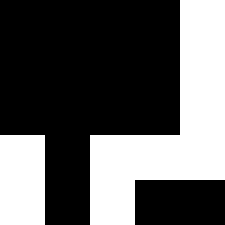[["black", "black", "black", "black", "white"], ["black", "black", "black", "black", "white"], ["black", "black", "black", "black", "white"], ["white", "black", "white", "white", "white"], ["white", "black", "white", "black", "black"]]